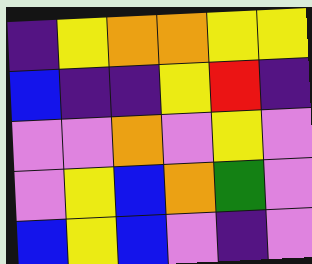[["indigo", "yellow", "orange", "orange", "yellow", "yellow"], ["blue", "indigo", "indigo", "yellow", "red", "indigo"], ["violet", "violet", "orange", "violet", "yellow", "violet"], ["violet", "yellow", "blue", "orange", "green", "violet"], ["blue", "yellow", "blue", "violet", "indigo", "violet"]]